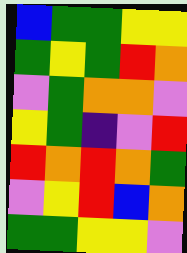[["blue", "green", "green", "yellow", "yellow"], ["green", "yellow", "green", "red", "orange"], ["violet", "green", "orange", "orange", "violet"], ["yellow", "green", "indigo", "violet", "red"], ["red", "orange", "red", "orange", "green"], ["violet", "yellow", "red", "blue", "orange"], ["green", "green", "yellow", "yellow", "violet"]]